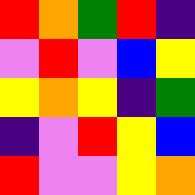[["red", "orange", "green", "red", "indigo"], ["violet", "red", "violet", "blue", "yellow"], ["yellow", "orange", "yellow", "indigo", "green"], ["indigo", "violet", "red", "yellow", "blue"], ["red", "violet", "violet", "yellow", "orange"]]